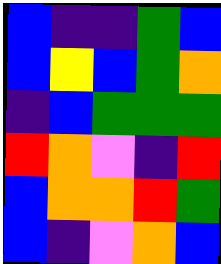[["blue", "indigo", "indigo", "green", "blue"], ["blue", "yellow", "blue", "green", "orange"], ["indigo", "blue", "green", "green", "green"], ["red", "orange", "violet", "indigo", "red"], ["blue", "orange", "orange", "red", "green"], ["blue", "indigo", "violet", "orange", "blue"]]